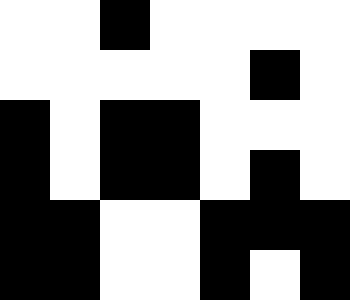[["white", "white", "black", "white", "white", "white", "white"], ["white", "white", "white", "white", "white", "black", "white"], ["black", "white", "black", "black", "white", "white", "white"], ["black", "white", "black", "black", "white", "black", "white"], ["black", "black", "white", "white", "black", "black", "black"], ["black", "black", "white", "white", "black", "white", "black"]]